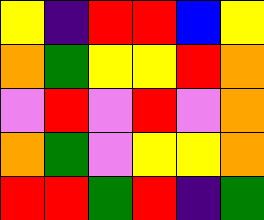[["yellow", "indigo", "red", "red", "blue", "yellow"], ["orange", "green", "yellow", "yellow", "red", "orange"], ["violet", "red", "violet", "red", "violet", "orange"], ["orange", "green", "violet", "yellow", "yellow", "orange"], ["red", "red", "green", "red", "indigo", "green"]]